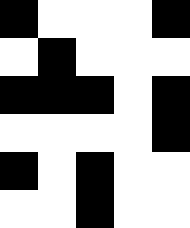[["black", "white", "white", "white", "black"], ["white", "black", "white", "white", "white"], ["black", "black", "black", "white", "black"], ["white", "white", "white", "white", "black"], ["black", "white", "black", "white", "white"], ["white", "white", "black", "white", "white"]]